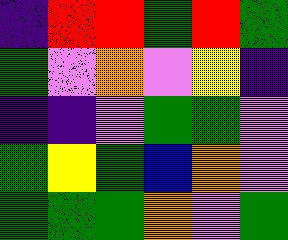[["indigo", "red", "red", "green", "red", "green"], ["green", "violet", "orange", "violet", "yellow", "indigo"], ["indigo", "indigo", "violet", "green", "green", "violet"], ["green", "yellow", "green", "blue", "orange", "violet"], ["green", "green", "green", "orange", "violet", "green"]]